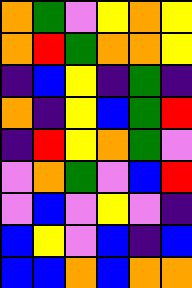[["orange", "green", "violet", "yellow", "orange", "yellow"], ["orange", "red", "green", "orange", "orange", "yellow"], ["indigo", "blue", "yellow", "indigo", "green", "indigo"], ["orange", "indigo", "yellow", "blue", "green", "red"], ["indigo", "red", "yellow", "orange", "green", "violet"], ["violet", "orange", "green", "violet", "blue", "red"], ["violet", "blue", "violet", "yellow", "violet", "indigo"], ["blue", "yellow", "violet", "blue", "indigo", "blue"], ["blue", "blue", "orange", "blue", "orange", "orange"]]